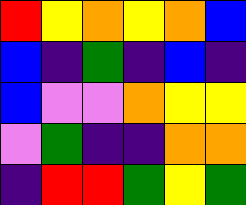[["red", "yellow", "orange", "yellow", "orange", "blue"], ["blue", "indigo", "green", "indigo", "blue", "indigo"], ["blue", "violet", "violet", "orange", "yellow", "yellow"], ["violet", "green", "indigo", "indigo", "orange", "orange"], ["indigo", "red", "red", "green", "yellow", "green"]]